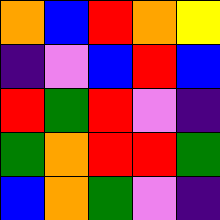[["orange", "blue", "red", "orange", "yellow"], ["indigo", "violet", "blue", "red", "blue"], ["red", "green", "red", "violet", "indigo"], ["green", "orange", "red", "red", "green"], ["blue", "orange", "green", "violet", "indigo"]]